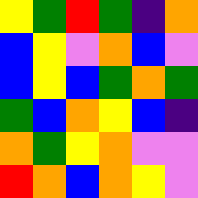[["yellow", "green", "red", "green", "indigo", "orange"], ["blue", "yellow", "violet", "orange", "blue", "violet"], ["blue", "yellow", "blue", "green", "orange", "green"], ["green", "blue", "orange", "yellow", "blue", "indigo"], ["orange", "green", "yellow", "orange", "violet", "violet"], ["red", "orange", "blue", "orange", "yellow", "violet"]]